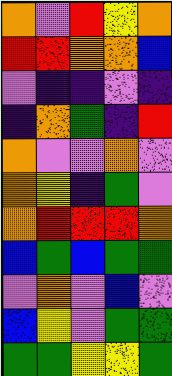[["orange", "violet", "red", "yellow", "orange"], ["red", "red", "orange", "orange", "blue"], ["violet", "indigo", "indigo", "violet", "indigo"], ["indigo", "orange", "green", "indigo", "red"], ["orange", "violet", "violet", "orange", "violet"], ["orange", "yellow", "indigo", "green", "violet"], ["orange", "red", "red", "red", "orange"], ["blue", "green", "blue", "green", "green"], ["violet", "orange", "violet", "blue", "violet"], ["blue", "yellow", "violet", "green", "green"], ["green", "green", "yellow", "yellow", "green"]]